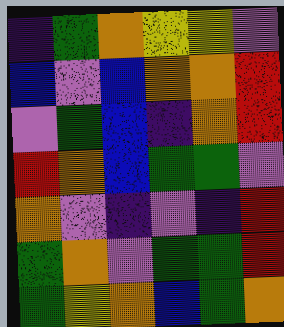[["indigo", "green", "orange", "yellow", "yellow", "violet"], ["blue", "violet", "blue", "orange", "orange", "red"], ["violet", "green", "blue", "indigo", "orange", "red"], ["red", "orange", "blue", "green", "green", "violet"], ["orange", "violet", "indigo", "violet", "indigo", "red"], ["green", "orange", "violet", "green", "green", "red"], ["green", "yellow", "orange", "blue", "green", "orange"]]